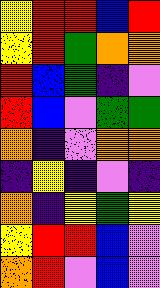[["yellow", "red", "red", "blue", "red"], ["yellow", "red", "green", "orange", "orange"], ["red", "blue", "green", "indigo", "violet"], ["red", "blue", "violet", "green", "green"], ["orange", "indigo", "violet", "orange", "orange"], ["indigo", "yellow", "indigo", "violet", "indigo"], ["orange", "indigo", "yellow", "green", "yellow"], ["yellow", "red", "red", "blue", "violet"], ["orange", "red", "violet", "blue", "violet"]]